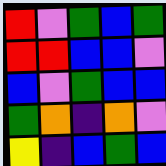[["red", "violet", "green", "blue", "green"], ["red", "red", "blue", "blue", "violet"], ["blue", "violet", "green", "blue", "blue"], ["green", "orange", "indigo", "orange", "violet"], ["yellow", "indigo", "blue", "green", "blue"]]